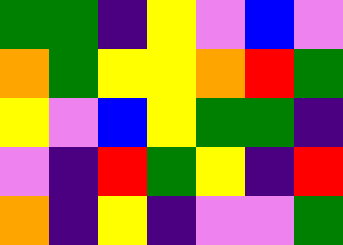[["green", "green", "indigo", "yellow", "violet", "blue", "violet"], ["orange", "green", "yellow", "yellow", "orange", "red", "green"], ["yellow", "violet", "blue", "yellow", "green", "green", "indigo"], ["violet", "indigo", "red", "green", "yellow", "indigo", "red"], ["orange", "indigo", "yellow", "indigo", "violet", "violet", "green"]]